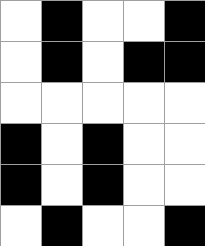[["white", "black", "white", "white", "black"], ["white", "black", "white", "black", "black"], ["white", "white", "white", "white", "white"], ["black", "white", "black", "white", "white"], ["black", "white", "black", "white", "white"], ["white", "black", "white", "white", "black"]]